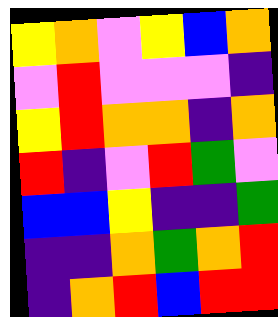[["yellow", "orange", "violet", "yellow", "blue", "orange"], ["violet", "red", "violet", "violet", "violet", "indigo"], ["yellow", "red", "orange", "orange", "indigo", "orange"], ["red", "indigo", "violet", "red", "green", "violet"], ["blue", "blue", "yellow", "indigo", "indigo", "green"], ["indigo", "indigo", "orange", "green", "orange", "red"], ["indigo", "orange", "red", "blue", "red", "red"]]